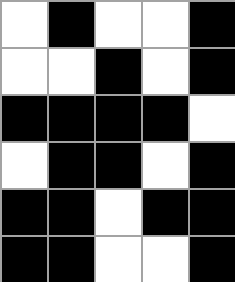[["white", "black", "white", "white", "black"], ["white", "white", "black", "white", "black"], ["black", "black", "black", "black", "white"], ["white", "black", "black", "white", "black"], ["black", "black", "white", "black", "black"], ["black", "black", "white", "white", "black"]]